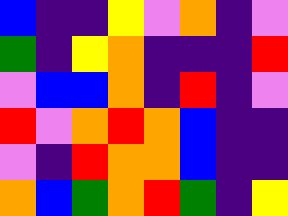[["blue", "indigo", "indigo", "yellow", "violet", "orange", "indigo", "violet"], ["green", "indigo", "yellow", "orange", "indigo", "indigo", "indigo", "red"], ["violet", "blue", "blue", "orange", "indigo", "red", "indigo", "violet"], ["red", "violet", "orange", "red", "orange", "blue", "indigo", "indigo"], ["violet", "indigo", "red", "orange", "orange", "blue", "indigo", "indigo"], ["orange", "blue", "green", "orange", "red", "green", "indigo", "yellow"]]